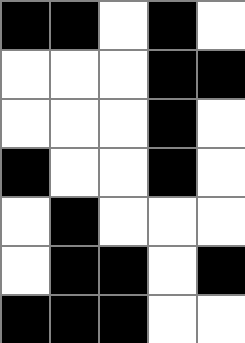[["black", "black", "white", "black", "white"], ["white", "white", "white", "black", "black"], ["white", "white", "white", "black", "white"], ["black", "white", "white", "black", "white"], ["white", "black", "white", "white", "white"], ["white", "black", "black", "white", "black"], ["black", "black", "black", "white", "white"]]